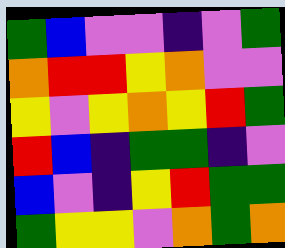[["green", "blue", "violet", "violet", "indigo", "violet", "green"], ["orange", "red", "red", "yellow", "orange", "violet", "violet"], ["yellow", "violet", "yellow", "orange", "yellow", "red", "green"], ["red", "blue", "indigo", "green", "green", "indigo", "violet"], ["blue", "violet", "indigo", "yellow", "red", "green", "green"], ["green", "yellow", "yellow", "violet", "orange", "green", "orange"]]